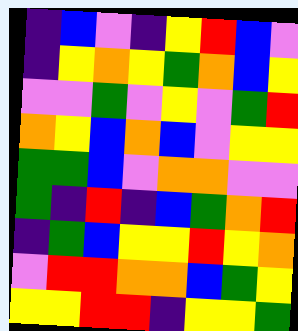[["indigo", "blue", "violet", "indigo", "yellow", "red", "blue", "violet"], ["indigo", "yellow", "orange", "yellow", "green", "orange", "blue", "yellow"], ["violet", "violet", "green", "violet", "yellow", "violet", "green", "red"], ["orange", "yellow", "blue", "orange", "blue", "violet", "yellow", "yellow"], ["green", "green", "blue", "violet", "orange", "orange", "violet", "violet"], ["green", "indigo", "red", "indigo", "blue", "green", "orange", "red"], ["indigo", "green", "blue", "yellow", "yellow", "red", "yellow", "orange"], ["violet", "red", "red", "orange", "orange", "blue", "green", "yellow"], ["yellow", "yellow", "red", "red", "indigo", "yellow", "yellow", "green"]]